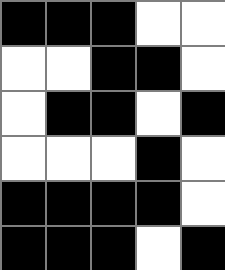[["black", "black", "black", "white", "white"], ["white", "white", "black", "black", "white"], ["white", "black", "black", "white", "black"], ["white", "white", "white", "black", "white"], ["black", "black", "black", "black", "white"], ["black", "black", "black", "white", "black"]]